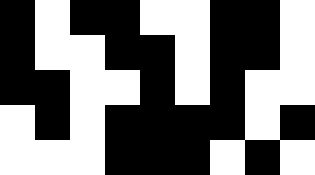[["black", "white", "black", "black", "white", "white", "black", "black", "white"], ["black", "white", "white", "black", "black", "white", "black", "black", "white"], ["black", "black", "white", "white", "black", "white", "black", "white", "white"], ["white", "black", "white", "black", "black", "black", "black", "white", "black"], ["white", "white", "white", "black", "black", "black", "white", "black", "white"]]